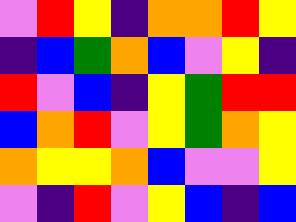[["violet", "red", "yellow", "indigo", "orange", "orange", "red", "yellow"], ["indigo", "blue", "green", "orange", "blue", "violet", "yellow", "indigo"], ["red", "violet", "blue", "indigo", "yellow", "green", "red", "red"], ["blue", "orange", "red", "violet", "yellow", "green", "orange", "yellow"], ["orange", "yellow", "yellow", "orange", "blue", "violet", "violet", "yellow"], ["violet", "indigo", "red", "violet", "yellow", "blue", "indigo", "blue"]]